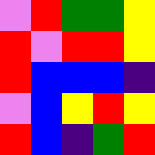[["violet", "red", "green", "green", "yellow"], ["red", "violet", "red", "red", "yellow"], ["red", "blue", "blue", "blue", "indigo"], ["violet", "blue", "yellow", "red", "yellow"], ["red", "blue", "indigo", "green", "red"]]